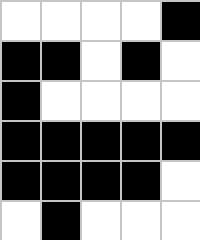[["white", "white", "white", "white", "black"], ["black", "black", "white", "black", "white"], ["black", "white", "white", "white", "white"], ["black", "black", "black", "black", "black"], ["black", "black", "black", "black", "white"], ["white", "black", "white", "white", "white"]]